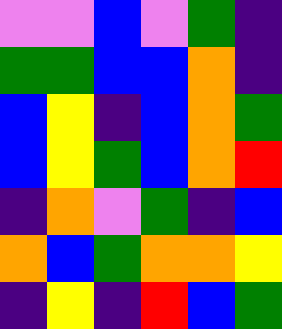[["violet", "violet", "blue", "violet", "green", "indigo"], ["green", "green", "blue", "blue", "orange", "indigo"], ["blue", "yellow", "indigo", "blue", "orange", "green"], ["blue", "yellow", "green", "blue", "orange", "red"], ["indigo", "orange", "violet", "green", "indigo", "blue"], ["orange", "blue", "green", "orange", "orange", "yellow"], ["indigo", "yellow", "indigo", "red", "blue", "green"]]